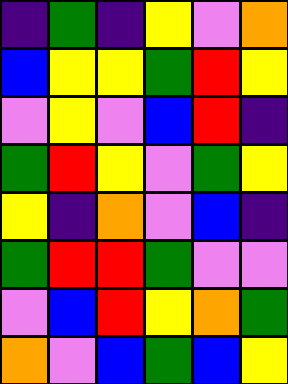[["indigo", "green", "indigo", "yellow", "violet", "orange"], ["blue", "yellow", "yellow", "green", "red", "yellow"], ["violet", "yellow", "violet", "blue", "red", "indigo"], ["green", "red", "yellow", "violet", "green", "yellow"], ["yellow", "indigo", "orange", "violet", "blue", "indigo"], ["green", "red", "red", "green", "violet", "violet"], ["violet", "blue", "red", "yellow", "orange", "green"], ["orange", "violet", "blue", "green", "blue", "yellow"]]